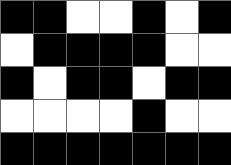[["black", "black", "white", "white", "black", "white", "black"], ["white", "black", "black", "black", "black", "white", "white"], ["black", "white", "black", "black", "white", "black", "black"], ["white", "white", "white", "white", "black", "white", "white"], ["black", "black", "black", "black", "black", "black", "black"]]